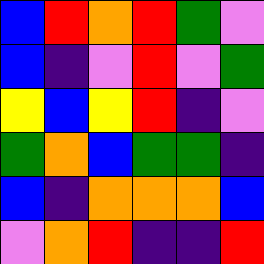[["blue", "red", "orange", "red", "green", "violet"], ["blue", "indigo", "violet", "red", "violet", "green"], ["yellow", "blue", "yellow", "red", "indigo", "violet"], ["green", "orange", "blue", "green", "green", "indigo"], ["blue", "indigo", "orange", "orange", "orange", "blue"], ["violet", "orange", "red", "indigo", "indigo", "red"]]